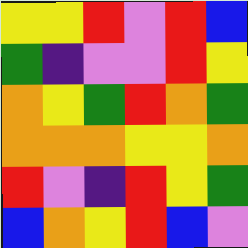[["yellow", "yellow", "red", "violet", "red", "blue"], ["green", "indigo", "violet", "violet", "red", "yellow"], ["orange", "yellow", "green", "red", "orange", "green"], ["orange", "orange", "orange", "yellow", "yellow", "orange"], ["red", "violet", "indigo", "red", "yellow", "green"], ["blue", "orange", "yellow", "red", "blue", "violet"]]